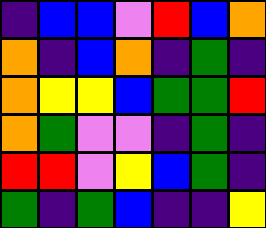[["indigo", "blue", "blue", "violet", "red", "blue", "orange"], ["orange", "indigo", "blue", "orange", "indigo", "green", "indigo"], ["orange", "yellow", "yellow", "blue", "green", "green", "red"], ["orange", "green", "violet", "violet", "indigo", "green", "indigo"], ["red", "red", "violet", "yellow", "blue", "green", "indigo"], ["green", "indigo", "green", "blue", "indigo", "indigo", "yellow"]]